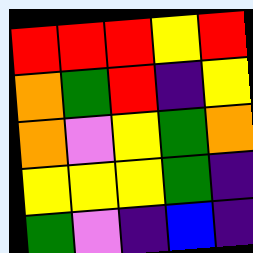[["red", "red", "red", "yellow", "red"], ["orange", "green", "red", "indigo", "yellow"], ["orange", "violet", "yellow", "green", "orange"], ["yellow", "yellow", "yellow", "green", "indigo"], ["green", "violet", "indigo", "blue", "indigo"]]